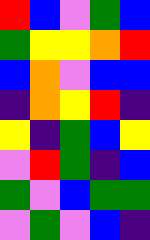[["red", "blue", "violet", "green", "blue"], ["green", "yellow", "yellow", "orange", "red"], ["blue", "orange", "violet", "blue", "blue"], ["indigo", "orange", "yellow", "red", "indigo"], ["yellow", "indigo", "green", "blue", "yellow"], ["violet", "red", "green", "indigo", "blue"], ["green", "violet", "blue", "green", "green"], ["violet", "green", "violet", "blue", "indigo"]]